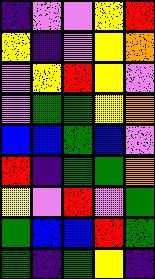[["indigo", "violet", "violet", "yellow", "red"], ["yellow", "indigo", "violet", "yellow", "orange"], ["violet", "yellow", "red", "yellow", "violet"], ["violet", "green", "green", "yellow", "orange"], ["blue", "blue", "green", "blue", "violet"], ["red", "indigo", "green", "green", "orange"], ["yellow", "violet", "red", "violet", "green"], ["green", "blue", "blue", "red", "green"], ["green", "indigo", "green", "yellow", "indigo"]]